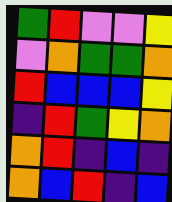[["green", "red", "violet", "violet", "yellow"], ["violet", "orange", "green", "green", "orange"], ["red", "blue", "blue", "blue", "yellow"], ["indigo", "red", "green", "yellow", "orange"], ["orange", "red", "indigo", "blue", "indigo"], ["orange", "blue", "red", "indigo", "blue"]]